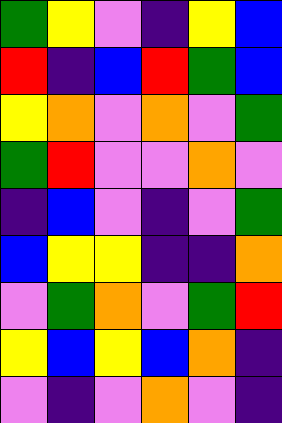[["green", "yellow", "violet", "indigo", "yellow", "blue"], ["red", "indigo", "blue", "red", "green", "blue"], ["yellow", "orange", "violet", "orange", "violet", "green"], ["green", "red", "violet", "violet", "orange", "violet"], ["indigo", "blue", "violet", "indigo", "violet", "green"], ["blue", "yellow", "yellow", "indigo", "indigo", "orange"], ["violet", "green", "orange", "violet", "green", "red"], ["yellow", "blue", "yellow", "blue", "orange", "indigo"], ["violet", "indigo", "violet", "orange", "violet", "indigo"]]